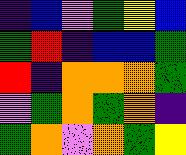[["indigo", "blue", "violet", "green", "yellow", "blue"], ["green", "red", "indigo", "blue", "blue", "green"], ["red", "indigo", "orange", "orange", "orange", "green"], ["violet", "green", "orange", "green", "orange", "indigo"], ["green", "orange", "violet", "orange", "green", "yellow"]]